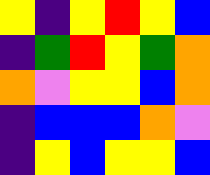[["yellow", "indigo", "yellow", "red", "yellow", "blue"], ["indigo", "green", "red", "yellow", "green", "orange"], ["orange", "violet", "yellow", "yellow", "blue", "orange"], ["indigo", "blue", "blue", "blue", "orange", "violet"], ["indigo", "yellow", "blue", "yellow", "yellow", "blue"]]